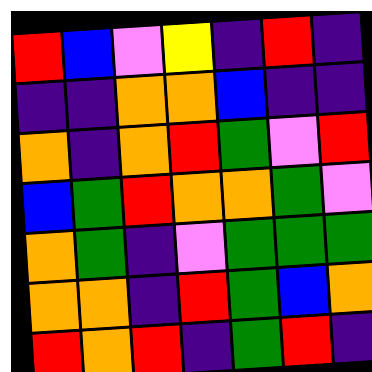[["red", "blue", "violet", "yellow", "indigo", "red", "indigo"], ["indigo", "indigo", "orange", "orange", "blue", "indigo", "indigo"], ["orange", "indigo", "orange", "red", "green", "violet", "red"], ["blue", "green", "red", "orange", "orange", "green", "violet"], ["orange", "green", "indigo", "violet", "green", "green", "green"], ["orange", "orange", "indigo", "red", "green", "blue", "orange"], ["red", "orange", "red", "indigo", "green", "red", "indigo"]]